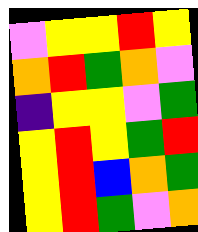[["violet", "yellow", "yellow", "red", "yellow"], ["orange", "red", "green", "orange", "violet"], ["indigo", "yellow", "yellow", "violet", "green"], ["yellow", "red", "yellow", "green", "red"], ["yellow", "red", "blue", "orange", "green"], ["yellow", "red", "green", "violet", "orange"]]